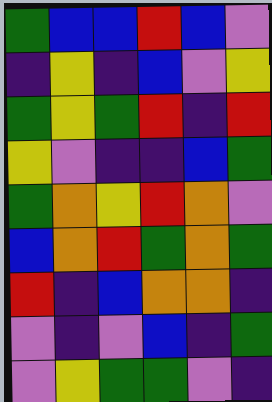[["green", "blue", "blue", "red", "blue", "violet"], ["indigo", "yellow", "indigo", "blue", "violet", "yellow"], ["green", "yellow", "green", "red", "indigo", "red"], ["yellow", "violet", "indigo", "indigo", "blue", "green"], ["green", "orange", "yellow", "red", "orange", "violet"], ["blue", "orange", "red", "green", "orange", "green"], ["red", "indigo", "blue", "orange", "orange", "indigo"], ["violet", "indigo", "violet", "blue", "indigo", "green"], ["violet", "yellow", "green", "green", "violet", "indigo"]]